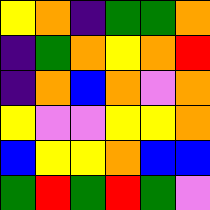[["yellow", "orange", "indigo", "green", "green", "orange"], ["indigo", "green", "orange", "yellow", "orange", "red"], ["indigo", "orange", "blue", "orange", "violet", "orange"], ["yellow", "violet", "violet", "yellow", "yellow", "orange"], ["blue", "yellow", "yellow", "orange", "blue", "blue"], ["green", "red", "green", "red", "green", "violet"]]